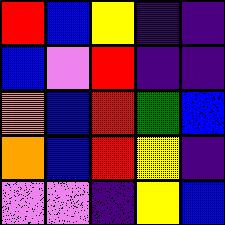[["red", "blue", "yellow", "indigo", "indigo"], ["blue", "violet", "red", "indigo", "indigo"], ["orange", "blue", "red", "green", "blue"], ["orange", "blue", "red", "yellow", "indigo"], ["violet", "violet", "indigo", "yellow", "blue"]]